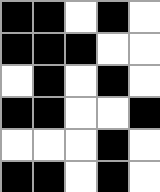[["black", "black", "white", "black", "white"], ["black", "black", "black", "white", "white"], ["white", "black", "white", "black", "white"], ["black", "black", "white", "white", "black"], ["white", "white", "white", "black", "white"], ["black", "black", "white", "black", "white"]]